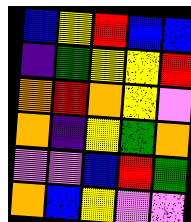[["blue", "yellow", "red", "blue", "blue"], ["indigo", "green", "yellow", "yellow", "red"], ["orange", "red", "orange", "yellow", "violet"], ["orange", "indigo", "yellow", "green", "orange"], ["violet", "violet", "blue", "red", "green"], ["orange", "blue", "yellow", "violet", "violet"]]